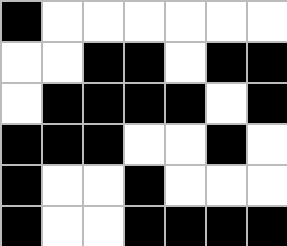[["black", "white", "white", "white", "white", "white", "white"], ["white", "white", "black", "black", "white", "black", "black"], ["white", "black", "black", "black", "black", "white", "black"], ["black", "black", "black", "white", "white", "black", "white"], ["black", "white", "white", "black", "white", "white", "white"], ["black", "white", "white", "black", "black", "black", "black"]]